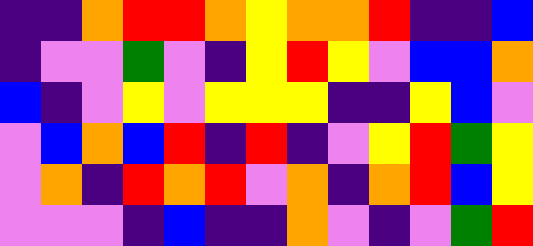[["indigo", "indigo", "orange", "red", "red", "orange", "yellow", "orange", "orange", "red", "indigo", "indigo", "blue"], ["indigo", "violet", "violet", "green", "violet", "indigo", "yellow", "red", "yellow", "violet", "blue", "blue", "orange"], ["blue", "indigo", "violet", "yellow", "violet", "yellow", "yellow", "yellow", "indigo", "indigo", "yellow", "blue", "violet"], ["violet", "blue", "orange", "blue", "red", "indigo", "red", "indigo", "violet", "yellow", "red", "green", "yellow"], ["violet", "orange", "indigo", "red", "orange", "red", "violet", "orange", "indigo", "orange", "red", "blue", "yellow"], ["violet", "violet", "violet", "indigo", "blue", "indigo", "indigo", "orange", "violet", "indigo", "violet", "green", "red"]]